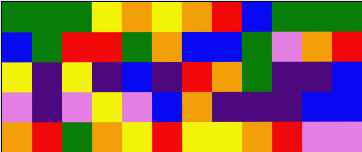[["green", "green", "green", "yellow", "orange", "yellow", "orange", "red", "blue", "green", "green", "green"], ["blue", "green", "red", "red", "green", "orange", "blue", "blue", "green", "violet", "orange", "red"], ["yellow", "indigo", "yellow", "indigo", "blue", "indigo", "red", "orange", "green", "indigo", "indigo", "blue"], ["violet", "indigo", "violet", "yellow", "violet", "blue", "orange", "indigo", "indigo", "indigo", "blue", "blue"], ["orange", "red", "green", "orange", "yellow", "red", "yellow", "yellow", "orange", "red", "violet", "violet"]]